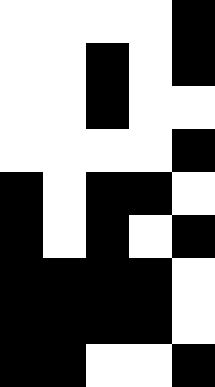[["white", "white", "white", "white", "black"], ["white", "white", "black", "white", "black"], ["white", "white", "black", "white", "white"], ["white", "white", "white", "white", "black"], ["black", "white", "black", "black", "white"], ["black", "white", "black", "white", "black"], ["black", "black", "black", "black", "white"], ["black", "black", "black", "black", "white"], ["black", "black", "white", "white", "black"]]